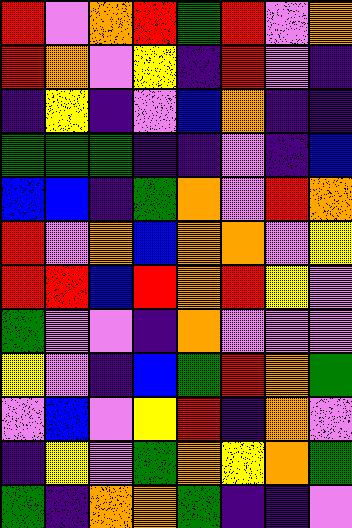[["red", "violet", "orange", "red", "green", "red", "violet", "orange"], ["red", "orange", "violet", "yellow", "indigo", "red", "violet", "indigo"], ["indigo", "yellow", "indigo", "violet", "blue", "orange", "indigo", "indigo"], ["green", "green", "green", "indigo", "indigo", "violet", "indigo", "blue"], ["blue", "blue", "indigo", "green", "orange", "violet", "red", "orange"], ["red", "violet", "orange", "blue", "orange", "orange", "violet", "yellow"], ["red", "red", "blue", "red", "orange", "red", "yellow", "violet"], ["green", "violet", "violet", "indigo", "orange", "violet", "violet", "violet"], ["yellow", "violet", "indigo", "blue", "green", "red", "orange", "green"], ["violet", "blue", "violet", "yellow", "red", "indigo", "orange", "violet"], ["indigo", "yellow", "violet", "green", "orange", "yellow", "orange", "green"], ["green", "indigo", "orange", "orange", "green", "indigo", "indigo", "violet"]]